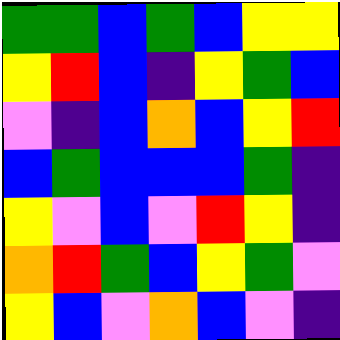[["green", "green", "blue", "green", "blue", "yellow", "yellow"], ["yellow", "red", "blue", "indigo", "yellow", "green", "blue"], ["violet", "indigo", "blue", "orange", "blue", "yellow", "red"], ["blue", "green", "blue", "blue", "blue", "green", "indigo"], ["yellow", "violet", "blue", "violet", "red", "yellow", "indigo"], ["orange", "red", "green", "blue", "yellow", "green", "violet"], ["yellow", "blue", "violet", "orange", "blue", "violet", "indigo"]]